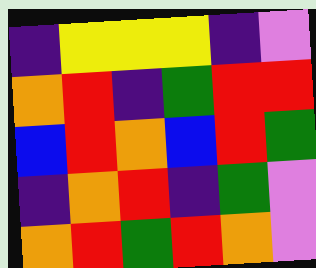[["indigo", "yellow", "yellow", "yellow", "indigo", "violet"], ["orange", "red", "indigo", "green", "red", "red"], ["blue", "red", "orange", "blue", "red", "green"], ["indigo", "orange", "red", "indigo", "green", "violet"], ["orange", "red", "green", "red", "orange", "violet"]]